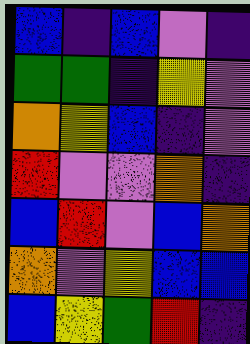[["blue", "indigo", "blue", "violet", "indigo"], ["green", "green", "indigo", "yellow", "violet"], ["orange", "yellow", "blue", "indigo", "violet"], ["red", "violet", "violet", "orange", "indigo"], ["blue", "red", "violet", "blue", "orange"], ["orange", "violet", "yellow", "blue", "blue"], ["blue", "yellow", "green", "red", "indigo"]]